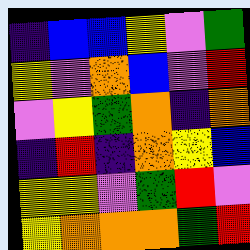[["indigo", "blue", "blue", "yellow", "violet", "green"], ["yellow", "violet", "orange", "blue", "violet", "red"], ["violet", "yellow", "green", "orange", "indigo", "orange"], ["indigo", "red", "indigo", "orange", "yellow", "blue"], ["yellow", "yellow", "violet", "green", "red", "violet"], ["yellow", "orange", "orange", "orange", "green", "red"]]